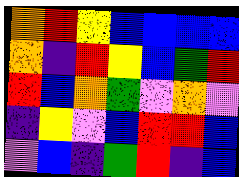[["orange", "red", "yellow", "blue", "blue", "blue", "blue"], ["orange", "indigo", "red", "yellow", "blue", "green", "red"], ["red", "blue", "orange", "green", "violet", "orange", "violet"], ["indigo", "yellow", "violet", "blue", "red", "red", "blue"], ["violet", "blue", "indigo", "green", "red", "indigo", "blue"]]